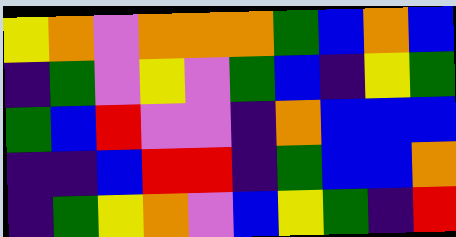[["yellow", "orange", "violet", "orange", "orange", "orange", "green", "blue", "orange", "blue"], ["indigo", "green", "violet", "yellow", "violet", "green", "blue", "indigo", "yellow", "green"], ["green", "blue", "red", "violet", "violet", "indigo", "orange", "blue", "blue", "blue"], ["indigo", "indigo", "blue", "red", "red", "indigo", "green", "blue", "blue", "orange"], ["indigo", "green", "yellow", "orange", "violet", "blue", "yellow", "green", "indigo", "red"]]